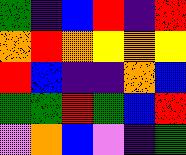[["green", "indigo", "blue", "red", "indigo", "red"], ["orange", "red", "orange", "yellow", "orange", "yellow"], ["red", "blue", "indigo", "indigo", "orange", "blue"], ["green", "green", "red", "green", "blue", "red"], ["violet", "orange", "blue", "violet", "indigo", "green"]]